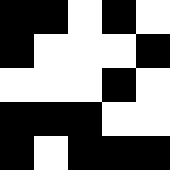[["black", "black", "white", "black", "white"], ["black", "white", "white", "white", "black"], ["white", "white", "white", "black", "white"], ["black", "black", "black", "white", "white"], ["black", "white", "black", "black", "black"]]